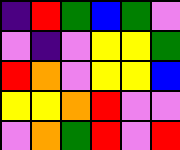[["indigo", "red", "green", "blue", "green", "violet"], ["violet", "indigo", "violet", "yellow", "yellow", "green"], ["red", "orange", "violet", "yellow", "yellow", "blue"], ["yellow", "yellow", "orange", "red", "violet", "violet"], ["violet", "orange", "green", "red", "violet", "red"]]